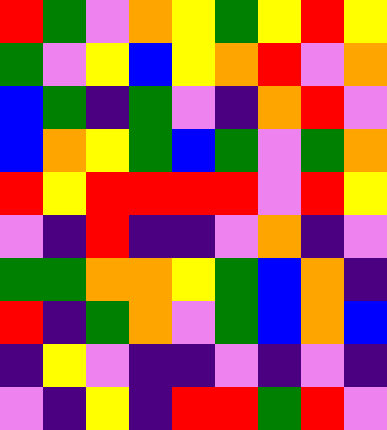[["red", "green", "violet", "orange", "yellow", "green", "yellow", "red", "yellow"], ["green", "violet", "yellow", "blue", "yellow", "orange", "red", "violet", "orange"], ["blue", "green", "indigo", "green", "violet", "indigo", "orange", "red", "violet"], ["blue", "orange", "yellow", "green", "blue", "green", "violet", "green", "orange"], ["red", "yellow", "red", "red", "red", "red", "violet", "red", "yellow"], ["violet", "indigo", "red", "indigo", "indigo", "violet", "orange", "indigo", "violet"], ["green", "green", "orange", "orange", "yellow", "green", "blue", "orange", "indigo"], ["red", "indigo", "green", "orange", "violet", "green", "blue", "orange", "blue"], ["indigo", "yellow", "violet", "indigo", "indigo", "violet", "indigo", "violet", "indigo"], ["violet", "indigo", "yellow", "indigo", "red", "red", "green", "red", "violet"]]